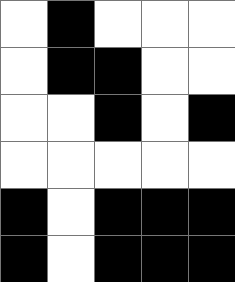[["white", "black", "white", "white", "white"], ["white", "black", "black", "white", "white"], ["white", "white", "black", "white", "black"], ["white", "white", "white", "white", "white"], ["black", "white", "black", "black", "black"], ["black", "white", "black", "black", "black"]]